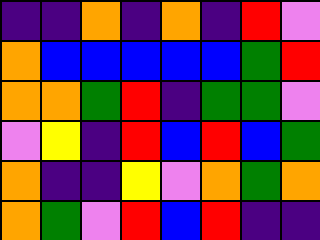[["indigo", "indigo", "orange", "indigo", "orange", "indigo", "red", "violet"], ["orange", "blue", "blue", "blue", "blue", "blue", "green", "red"], ["orange", "orange", "green", "red", "indigo", "green", "green", "violet"], ["violet", "yellow", "indigo", "red", "blue", "red", "blue", "green"], ["orange", "indigo", "indigo", "yellow", "violet", "orange", "green", "orange"], ["orange", "green", "violet", "red", "blue", "red", "indigo", "indigo"]]